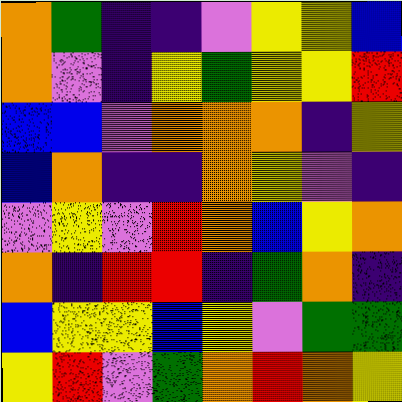[["orange", "green", "indigo", "indigo", "violet", "yellow", "yellow", "blue"], ["orange", "violet", "indigo", "yellow", "green", "yellow", "yellow", "red"], ["blue", "blue", "violet", "orange", "orange", "orange", "indigo", "yellow"], ["blue", "orange", "indigo", "indigo", "orange", "yellow", "violet", "indigo"], ["violet", "yellow", "violet", "red", "orange", "blue", "yellow", "orange"], ["orange", "indigo", "red", "red", "indigo", "green", "orange", "indigo"], ["blue", "yellow", "yellow", "blue", "yellow", "violet", "green", "green"], ["yellow", "red", "violet", "green", "orange", "red", "orange", "yellow"]]